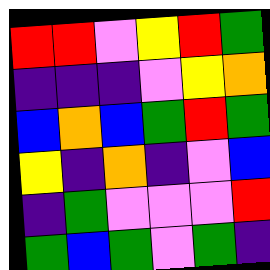[["red", "red", "violet", "yellow", "red", "green"], ["indigo", "indigo", "indigo", "violet", "yellow", "orange"], ["blue", "orange", "blue", "green", "red", "green"], ["yellow", "indigo", "orange", "indigo", "violet", "blue"], ["indigo", "green", "violet", "violet", "violet", "red"], ["green", "blue", "green", "violet", "green", "indigo"]]